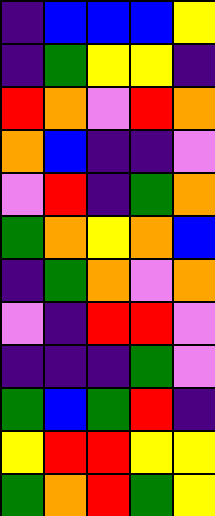[["indigo", "blue", "blue", "blue", "yellow"], ["indigo", "green", "yellow", "yellow", "indigo"], ["red", "orange", "violet", "red", "orange"], ["orange", "blue", "indigo", "indigo", "violet"], ["violet", "red", "indigo", "green", "orange"], ["green", "orange", "yellow", "orange", "blue"], ["indigo", "green", "orange", "violet", "orange"], ["violet", "indigo", "red", "red", "violet"], ["indigo", "indigo", "indigo", "green", "violet"], ["green", "blue", "green", "red", "indigo"], ["yellow", "red", "red", "yellow", "yellow"], ["green", "orange", "red", "green", "yellow"]]